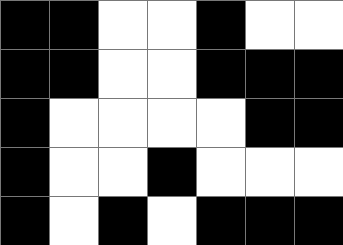[["black", "black", "white", "white", "black", "white", "white"], ["black", "black", "white", "white", "black", "black", "black"], ["black", "white", "white", "white", "white", "black", "black"], ["black", "white", "white", "black", "white", "white", "white"], ["black", "white", "black", "white", "black", "black", "black"]]